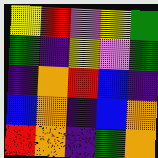[["yellow", "red", "violet", "yellow", "green"], ["green", "indigo", "yellow", "violet", "green"], ["indigo", "orange", "red", "blue", "indigo"], ["blue", "orange", "indigo", "blue", "orange"], ["red", "orange", "indigo", "green", "orange"]]